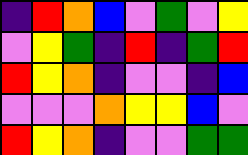[["indigo", "red", "orange", "blue", "violet", "green", "violet", "yellow"], ["violet", "yellow", "green", "indigo", "red", "indigo", "green", "red"], ["red", "yellow", "orange", "indigo", "violet", "violet", "indigo", "blue"], ["violet", "violet", "violet", "orange", "yellow", "yellow", "blue", "violet"], ["red", "yellow", "orange", "indigo", "violet", "violet", "green", "green"]]